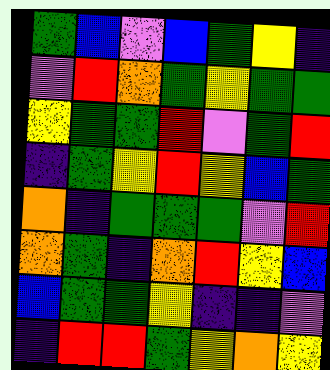[["green", "blue", "violet", "blue", "green", "yellow", "indigo"], ["violet", "red", "orange", "green", "yellow", "green", "green"], ["yellow", "green", "green", "red", "violet", "green", "red"], ["indigo", "green", "yellow", "red", "yellow", "blue", "green"], ["orange", "indigo", "green", "green", "green", "violet", "red"], ["orange", "green", "indigo", "orange", "red", "yellow", "blue"], ["blue", "green", "green", "yellow", "indigo", "indigo", "violet"], ["indigo", "red", "red", "green", "yellow", "orange", "yellow"]]